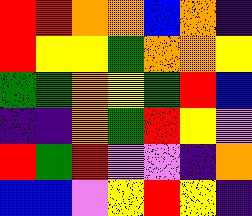[["red", "red", "orange", "orange", "blue", "orange", "indigo"], ["red", "yellow", "yellow", "green", "orange", "orange", "yellow"], ["green", "green", "orange", "yellow", "green", "red", "blue"], ["indigo", "indigo", "orange", "green", "red", "yellow", "violet"], ["red", "green", "red", "violet", "violet", "indigo", "orange"], ["blue", "blue", "violet", "yellow", "red", "yellow", "indigo"]]